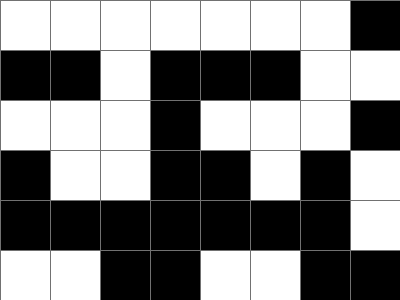[["white", "white", "white", "white", "white", "white", "white", "black"], ["black", "black", "white", "black", "black", "black", "white", "white"], ["white", "white", "white", "black", "white", "white", "white", "black"], ["black", "white", "white", "black", "black", "white", "black", "white"], ["black", "black", "black", "black", "black", "black", "black", "white"], ["white", "white", "black", "black", "white", "white", "black", "black"]]